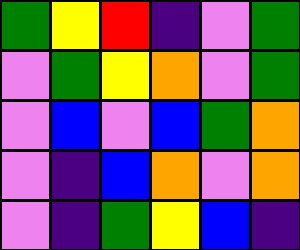[["green", "yellow", "red", "indigo", "violet", "green"], ["violet", "green", "yellow", "orange", "violet", "green"], ["violet", "blue", "violet", "blue", "green", "orange"], ["violet", "indigo", "blue", "orange", "violet", "orange"], ["violet", "indigo", "green", "yellow", "blue", "indigo"]]